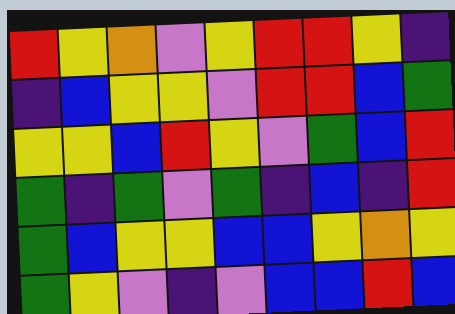[["red", "yellow", "orange", "violet", "yellow", "red", "red", "yellow", "indigo"], ["indigo", "blue", "yellow", "yellow", "violet", "red", "red", "blue", "green"], ["yellow", "yellow", "blue", "red", "yellow", "violet", "green", "blue", "red"], ["green", "indigo", "green", "violet", "green", "indigo", "blue", "indigo", "red"], ["green", "blue", "yellow", "yellow", "blue", "blue", "yellow", "orange", "yellow"], ["green", "yellow", "violet", "indigo", "violet", "blue", "blue", "red", "blue"]]